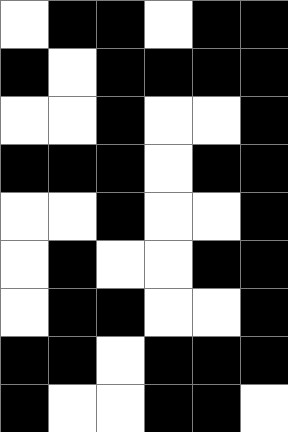[["white", "black", "black", "white", "black", "black"], ["black", "white", "black", "black", "black", "black"], ["white", "white", "black", "white", "white", "black"], ["black", "black", "black", "white", "black", "black"], ["white", "white", "black", "white", "white", "black"], ["white", "black", "white", "white", "black", "black"], ["white", "black", "black", "white", "white", "black"], ["black", "black", "white", "black", "black", "black"], ["black", "white", "white", "black", "black", "white"]]